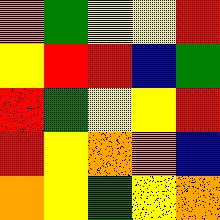[["orange", "green", "yellow", "yellow", "red"], ["yellow", "red", "red", "blue", "green"], ["red", "green", "yellow", "yellow", "red"], ["red", "yellow", "orange", "orange", "blue"], ["orange", "yellow", "green", "yellow", "orange"]]